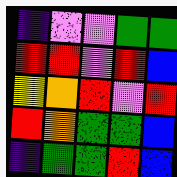[["indigo", "violet", "violet", "green", "green"], ["red", "red", "violet", "red", "blue"], ["yellow", "orange", "red", "violet", "red"], ["red", "orange", "green", "green", "blue"], ["indigo", "green", "green", "red", "blue"]]